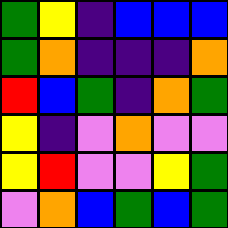[["green", "yellow", "indigo", "blue", "blue", "blue"], ["green", "orange", "indigo", "indigo", "indigo", "orange"], ["red", "blue", "green", "indigo", "orange", "green"], ["yellow", "indigo", "violet", "orange", "violet", "violet"], ["yellow", "red", "violet", "violet", "yellow", "green"], ["violet", "orange", "blue", "green", "blue", "green"]]